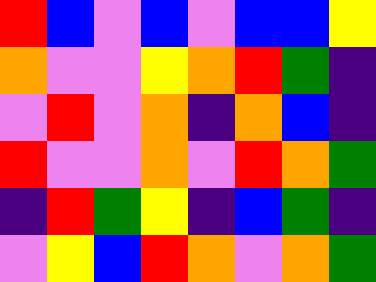[["red", "blue", "violet", "blue", "violet", "blue", "blue", "yellow"], ["orange", "violet", "violet", "yellow", "orange", "red", "green", "indigo"], ["violet", "red", "violet", "orange", "indigo", "orange", "blue", "indigo"], ["red", "violet", "violet", "orange", "violet", "red", "orange", "green"], ["indigo", "red", "green", "yellow", "indigo", "blue", "green", "indigo"], ["violet", "yellow", "blue", "red", "orange", "violet", "orange", "green"]]